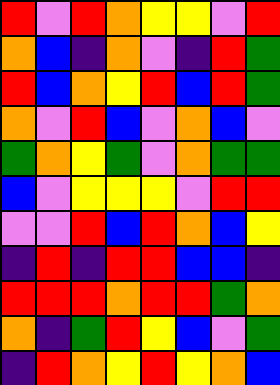[["red", "violet", "red", "orange", "yellow", "yellow", "violet", "red"], ["orange", "blue", "indigo", "orange", "violet", "indigo", "red", "green"], ["red", "blue", "orange", "yellow", "red", "blue", "red", "green"], ["orange", "violet", "red", "blue", "violet", "orange", "blue", "violet"], ["green", "orange", "yellow", "green", "violet", "orange", "green", "green"], ["blue", "violet", "yellow", "yellow", "yellow", "violet", "red", "red"], ["violet", "violet", "red", "blue", "red", "orange", "blue", "yellow"], ["indigo", "red", "indigo", "red", "red", "blue", "blue", "indigo"], ["red", "red", "red", "orange", "red", "red", "green", "orange"], ["orange", "indigo", "green", "red", "yellow", "blue", "violet", "green"], ["indigo", "red", "orange", "yellow", "red", "yellow", "orange", "blue"]]